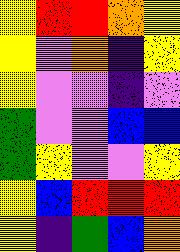[["yellow", "red", "red", "orange", "yellow"], ["yellow", "violet", "orange", "indigo", "yellow"], ["yellow", "violet", "violet", "indigo", "violet"], ["green", "violet", "violet", "blue", "blue"], ["green", "yellow", "violet", "violet", "yellow"], ["yellow", "blue", "red", "red", "red"], ["yellow", "indigo", "green", "blue", "orange"]]